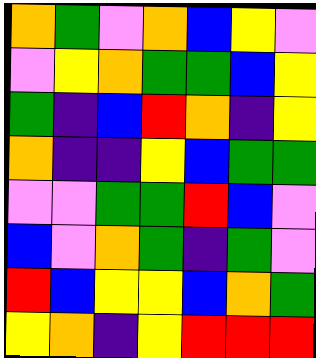[["orange", "green", "violet", "orange", "blue", "yellow", "violet"], ["violet", "yellow", "orange", "green", "green", "blue", "yellow"], ["green", "indigo", "blue", "red", "orange", "indigo", "yellow"], ["orange", "indigo", "indigo", "yellow", "blue", "green", "green"], ["violet", "violet", "green", "green", "red", "blue", "violet"], ["blue", "violet", "orange", "green", "indigo", "green", "violet"], ["red", "blue", "yellow", "yellow", "blue", "orange", "green"], ["yellow", "orange", "indigo", "yellow", "red", "red", "red"]]